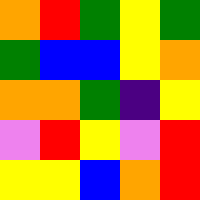[["orange", "red", "green", "yellow", "green"], ["green", "blue", "blue", "yellow", "orange"], ["orange", "orange", "green", "indigo", "yellow"], ["violet", "red", "yellow", "violet", "red"], ["yellow", "yellow", "blue", "orange", "red"]]